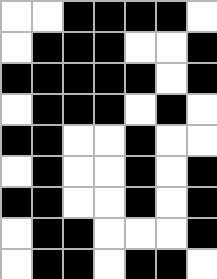[["white", "white", "black", "black", "black", "black", "white"], ["white", "black", "black", "black", "white", "white", "black"], ["black", "black", "black", "black", "black", "white", "black"], ["white", "black", "black", "black", "white", "black", "white"], ["black", "black", "white", "white", "black", "white", "white"], ["white", "black", "white", "white", "black", "white", "black"], ["black", "black", "white", "white", "black", "white", "black"], ["white", "black", "black", "white", "white", "white", "black"], ["white", "black", "black", "white", "black", "black", "white"]]